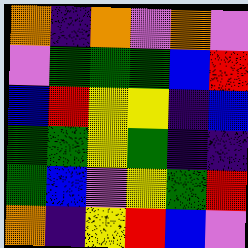[["orange", "indigo", "orange", "violet", "orange", "violet"], ["violet", "green", "green", "green", "blue", "red"], ["blue", "red", "yellow", "yellow", "indigo", "blue"], ["green", "green", "yellow", "green", "indigo", "indigo"], ["green", "blue", "violet", "yellow", "green", "red"], ["orange", "indigo", "yellow", "red", "blue", "violet"]]